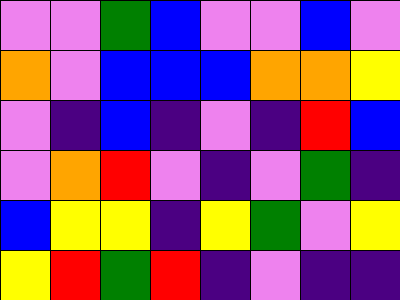[["violet", "violet", "green", "blue", "violet", "violet", "blue", "violet"], ["orange", "violet", "blue", "blue", "blue", "orange", "orange", "yellow"], ["violet", "indigo", "blue", "indigo", "violet", "indigo", "red", "blue"], ["violet", "orange", "red", "violet", "indigo", "violet", "green", "indigo"], ["blue", "yellow", "yellow", "indigo", "yellow", "green", "violet", "yellow"], ["yellow", "red", "green", "red", "indigo", "violet", "indigo", "indigo"]]